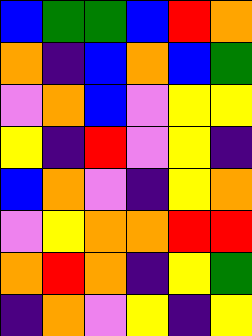[["blue", "green", "green", "blue", "red", "orange"], ["orange", "indigo", "blue", "orange", "blue", "green"], ["violet", "orange", "blue", "violet", "yellow", "yellow"], ["yellow", "indigo", "red", "violet", "yellow", "indigo"], ["blue", "orange", "violet", "indigo", "yellow", "orange"], ["violet", "yellow", "orange", "orange", "red", "red"], ["orange", "red", "orange", "indigo", "yellow", "green"], ["indigo", "orange", "violet", "yellow", "indigo", "yellow"]]